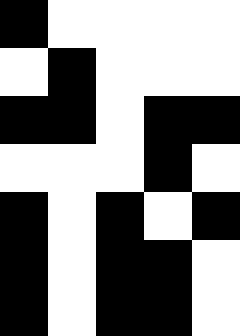[["black", "white", "white", "white", "white"], ["white", "black", "white", "white", "white"], ["black", "black", "white", "black", "black"], ["white", "white", "white", "black", "white"], ["black", "white", "black", "white", "black"], ["black", "white", "black", "black", "white"], ["black", "white", "black", "black", "white"]]